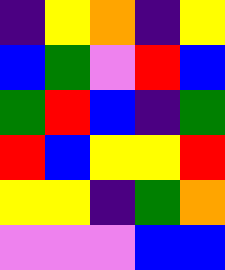[["indigo", "yellow", "orange", "indigo", "yellow"], ["blue", "green", "violet", "red", "blue"], ["green", "red", "blue", "indigo", "green"], ["red", "blue", "yellow", "yellow", "red"], ["yellow", "yellow", "indigo", "green", "orange"], ["violet", "violet", "violet", "blue", "blue"]]